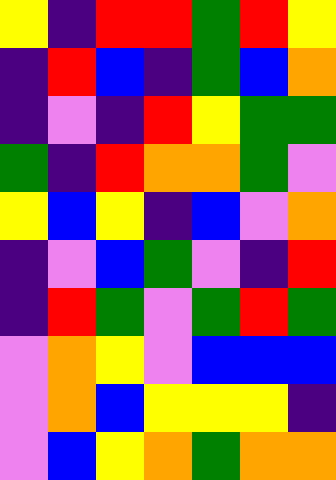[["yellow", "indigo", "red", "red", "green", "red", "yellow"], ["indigo", "red", "blue", "indigo", "green", "blue", "orange"], ["indigo", "violet", "indigo", "red", "yellow", "green", "green"], ["green", "indigo", "red", "orange", "orange", "green", "violet"], ["yellow", "blue", "yellow", "indigo", "blue", "violet", "orange"], ["indigo", "violet", "blue", "green", "violet", "indigo", "red"], ["indigo", "red", "green", "violet", "green", "red", "green"], ["violet", "orange", "yellow", "violet", "blue", "blue", "blue"], ["violet", "orange", "blue", "yellow", "yellow", "yellow", "indigo"], ["violet", "blue", "yellow", "orange", "green", "orange", "orange"]]